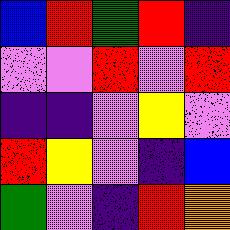[["blue", "red", "green", "red", "indigo"], ["violet", "violet", "red", "violet", "red"], ["indigo", "indigo", "violet", "yellow", "violet"], ["red", "yellow", "violet", "indigo", "blue"], ["green", "violet", "indigo", "red", "orange"]]